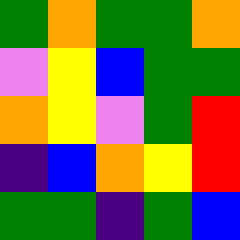[["green", "orange", "green", "green", "orange"], ["violet", "yellow", "blue", "green", "green"], ["orange", "yellow", "violet", "green", "red"], ["indigo", "blue", "orange", "yellow", "red"], ["green", "green", "indigo", "green", "blue"]]